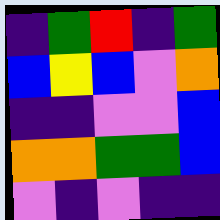[["indigo", "green", "red", "indigo", "green"], ["blue", "yellow", "blue", "violet", "orange"], ["indigo", "indigo", "violet", "violet", "blue"], ["orange", "orange", "green", "green", "blue"], ["violet", "indigo", "violet", "indigo", "indigo"]]